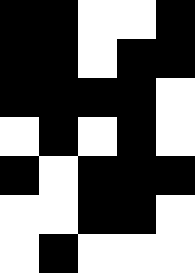[["black", "black", "white", "white", "black"], ["black", "black", "white", "black", "black"], ["black", "black", "black", "black", "white"], ["white", "black", "white", "black", "white"], ["black", "white", "black", "black", "black"], ["white", "white", "black", "black", "white"], ["white", "black", "white", "white", "white"]]